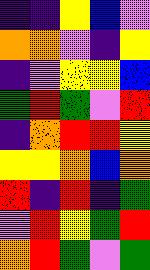[["indigo", "indigo", "yellow", "blue", "violet"], ["orange", "orange", "violet", "indigo", "yellow"], ["indigo", "violet", "yellow", "yellow", "blue"], ["green", "red", "green", "violet", "red"], ["indigo", "orange", "red", "red", "yellow"], ["yellow", "yellow", "orange", "blue", "orange"], ["red", "indigo", "red", "indigo", "green"], ["violet", "red", "yellow", "green", "red"], ["orange", "red", "green", "violet", "green"]]